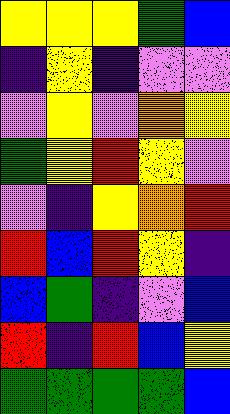[["yellow", "yellow", "yellow", "green", "blue"], ["indigo", "yellow", "indigo", "violet", "violet"], ["violet", "yellow", "violet", "orange", "yellow"], ["green", "yellow", "red", "yellow", "violet"], ["violet", "indigo", "yellow", "orange", "red"], ["red", "blue", "red", "yellow", "indigo"], ["blue", "green", "indigo", "violet", "blue"], ["red", "indigo", "red", "blue", "yellow"], ["green", "green", "green", "green", "blue"]]